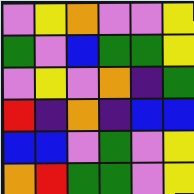[["violet", "yellow", "orange", "violet", "violet", "yellow"], ["green", "violet", "blue", "green", "green", "yellow"], ["violet", "yellow", "violet", "orange", "indigo", "green"], ["red", "indigo", "orange", "indigo", "blue", "blue"], ["blue", "blue", "violet", "green", "violet", "yellow"], ["orange", "red", "green", "green", "violet", "yellow"]]